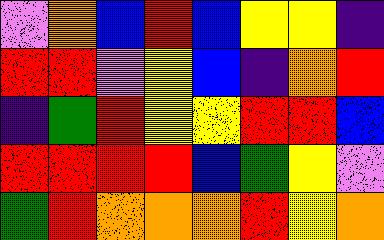[["violet", "orange", "blue", "red", "blue", "yellow", "yellow", "indigo"], ["red", "red", "violet", "yellow", "blue", "indigo", "orange", "red"], ["indigo", "green", "red", "yellow", "yellow", "red", "red", "blue"], ["red", "red", "red", "red", "blue", "green", "yellow", "violet"], ["green", "red", "orange", "orange", "orange", "red", "yellow", "orange"]]